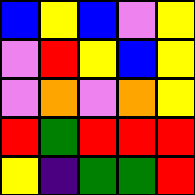[["blue", "yellow", "blue", "violet", "yellow"], ["violet", "red", "yellow", "blue", "yellow"], ["violet", "orange", "violet", "orange", "yellow"], ["red", "green", "red", "red", "red"], ["yellow", "indigo", "green", "green", "red"]]